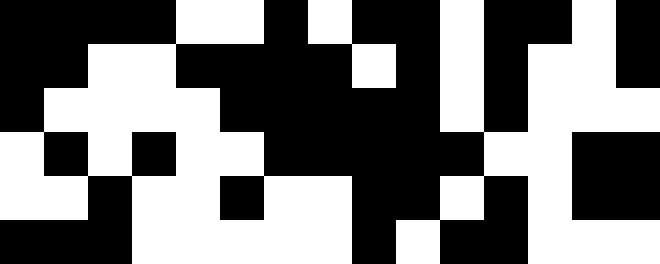[["black", "black", "black", "black", "white", "white", "black", "white", "black", "black", "white", "black", "black", "white", "black"], ["black", "black", "white", "white", "black", "black", "black", "black", "white", "black", "white", "black", "white", "white", "black"], ["black", "white", "white", "white", "white", "black", "black", "black", "black", "black", "white", "black", "white", "white", "white"], ["white", "black", "white", "black", "white", "white", "black", "black", "black", "black", "black", "white", "white", "black", "black"], ["white", "white", "black", "white", "white", "black", "white", "white", "black", "black", "white", "black", "white", "black", "black"], ["black", "black", "black", "white", "white", "white", "white", "white", "black", "white", "black", "black", "white", "white", "white"]]